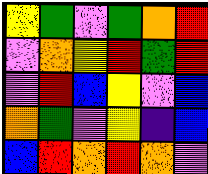[["yellow", "green", "violet", "green", "orange", "red"], ["violet", "orange", "yellow", "red", "green", "red"], ["violet", "red", "blue", "yellow", "violet", "blue"], ["orange", "green", "violet", "yellow", "indigo", "blue"], ["blue", "red", "orange", "red", "orange", "violet"]]